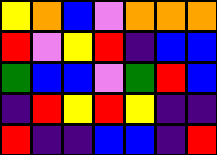[["yellow", "orange", "blue", "violet", "orange", "orange", "orange"], ["red", "violet", "yellow", "red", "indigo", "blue", "blue"], ["green", "blue", "blue", "violet", "green", "red", "blue"], ["indigo", "red", "yellow", "red", "yellow", "indigo", "indigo"], ["red", "indigo", "indigo", "blue", "blue", "indigo", "red"]]